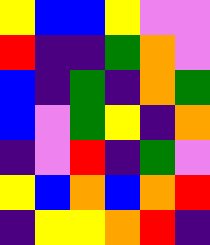[["yellow", "blue", "blue", "yellow", "violet", "violet"], ["red", "indigo", "indigo", "green", "orange", "violet"], ["blue", "indigo", "green", "indigo", "orange", "green"], ["blue", "violet", "green", "yellow", "indigo", "orange"], ["indigo", "violet", "red", "indigo", "green", "violet"], ["yellow", "blue", "orange", "blue", "orange", "red"], ["indigo", "yellow", "yellow", "orange", "red", "indigo"]]